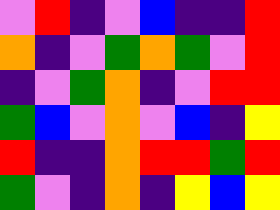[["violet", "red", "indigo", "violet", "blue", "indigo", "indigo", "red"], ["orange", "indigo", "violet", "green", "orange", "green", "violet", "red"], ["indigo", "violet", "green", "orange", "indigo", "violet", "red", "red"], ["green", "blue", "violet", "orange", "violet", "blue", "indigo", "yellow"], ["red", "indigo", "indigo", "orange", "red", "red", "green", "red"], ["green", "violet", "indigo", "orange", "indigo", "yellow", "blue", "yellow"]]